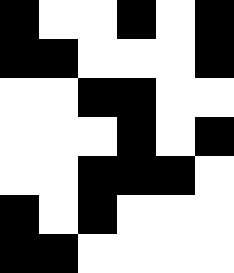[["black", "white", "white", "black", "white", "black"], ["black", "black", "white", "white", "white", "black"], ["white", "white", "black", "black", "white", "white"], ["white", "white", "white", "black", "white", "black"], ["white", "white", "black", "black", "black", "white"], ["black", "white", "black", "white", "white", "white"], ["black", "black", "white", "white", "white", "white"]]